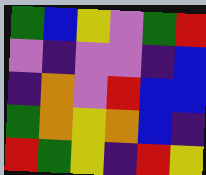[["green", "blue", "yellow", "violet", "green", "red"], ["violet", "indigo", "violet", "violet", "indigo", "blue"], ["indigo", "orange", "violet", "red", "blue", "blue"], ["green", "orange", "yellow", "orange", "blue", "indigo"], ["red", "green", "yellow", "indigo", "red", "yellow"]]